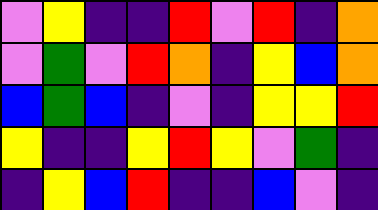[["violet", "yellow", "indigo", "indigo", "red", "violet", "red", "indigo", "orange"], ["violet", "green", "violet", "red", "orange", "indigo", "yellow", "blue", "orange"], ["blue", "green", "blue", "indigo", "violet", "indigo", "yellow", "yellow", "red"], ["yellow", "indigo", "indigo", "yellow", "red", "yellow", "violet", "green", "indigo"], ["indigo", "yellow", "blue", "red", "indigo", "indigo", "blue", "violet", "indigo"]]